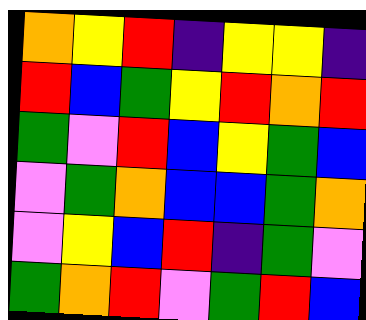[["orange", "yellow", "red", "indigo", "yellow", "yellow", "indigo"], ["red", "blue", "green", "yellow", "red", "orange", "red"], ["green", "violet", "red", "blue", "yellow", "green", "blue"], ["violet", "green", "orange", "blue", "blue", "green", "orange"], ["violet", "yellow", "blue", "red", "indigo", "green", "violet"], ["green", "orange", "red", "violet", "green", "red", "blue"]]